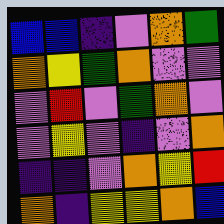[["blue", "blue", "indigo", "violet", "orange", "green"], ["orange", "yellow", "green", "orange", "violet", "violet"], ["violet", "red", "violet", "green", "orange", "violet"], ["violet", "yellow", "violet", "indigo", "violet", "orange"], ["indigo", "indigo", "violet", "orange", "yellow", "red"], ["orange", "indigo", "yellow", "yellow", "orange", "blue"]]